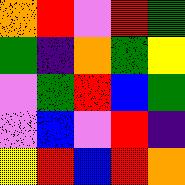[["orange", "red", "violet", "red", "green"], ["green", "indigo", "orange", "green", "yellow"], ["violet", "green", "red", "blue", "green"], ["violet", "blue", "violet", "red", "indigo"], ["yellow", "red", "blue", "red", "orange"]]